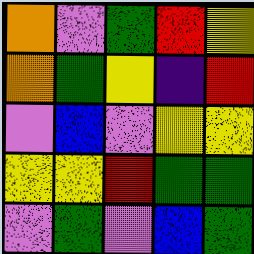[["orange", "violet", "green", "red", "yellow"], ["orange", "green", "yellow", "indigo", "red"], ["violet", "blue", "violet", "yellow", "yellow"], ["yellow", "yellow", "red", "green", "green"], ["violet", "green", "violet", "blue", "green"]]